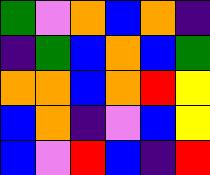[["green", "violet", "orange", "blue", "orange", "indigo"], ["indigo", "green", "blue", "orange", "blue", "green"], ["orange", "orange", "blue", "orange", "red", "yellow"], ["blue", "orange", "indigo", "violet", "blue", "yellow"], ["blue", "violet", "red", "blue", "indigo", "red"]]